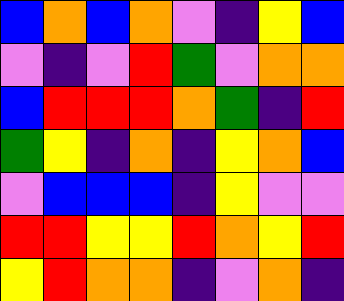[["blue", "orange", "blue", "orange", "violet", "indigo", "yellow", "blue"], ["violet", "indigo", "violet", "red", "green", "violet", "orange", "orange"], ["blue", "red", "red", "red", "orange", "green", "indigo", "red"], ["green", "yellow", "indigo", "orange", "indigo", "yellow", "orange", "blue"], ["violet", "blue", "blue", "blue", "indigo", "yellow", "violet", "violet"], ["red", "red", "yellow", "yellow", "red", "orange", "yellow", "red"], ["yellow", "red", "orange", "orange", "indigo", "violet", "orange", "indigo"]]